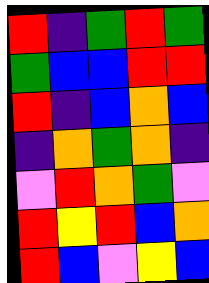[["red", "indigo", "green", "red", "green"], ["green", "blue", "blue", "red", "red"], ["red", "indigo", "blue", "orange", "blue"], ["indigo", "orange", "green", "orange", "indigo"], ["violet", "red", "orange", "green", "violet"], ["red", "yellow", "red", "blue", "orange"], ["red", "blue", "violet", "yellow", "blue"]]